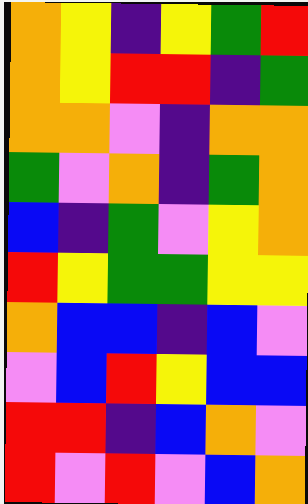[["orange", "yellow", "indigo", "yellow", "green", "red"], ["orange", "yellow", "red", "red", "indigo", "green"], ["orange", "orange", "violet", "indigo", "orange", "orange"], ["green", "violet", "orange", "indigo", "green", "orange"], ["blue", "indigo", "green", "violet", "yellow", "orange"], ["red", "yellow", "green", "green", "yellow", "yellow"], ["orange", "blue", "blue", "indigo", "blue", "violet"], ["violet", "blue", "red", "yellow", "blue", "blue"], ["red", "red", "indigo", "blue", "orange", "violet"], ["red", "violet", "red", "violet", "blue", "orange"]]